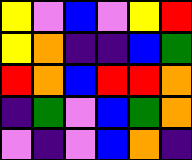[["yellow", "violet", "blue", "violet", "yellow", "red"], ["yellow", "orange", "indigo", "indigo", "blue", "green"], ["red", "orange", "blue", "red", "red", "orange"], ["indigo", "green", "violet", "blue", "green", "orange"], ["violet", "indigo", "violet", "blue", "orange", "indigo"]]